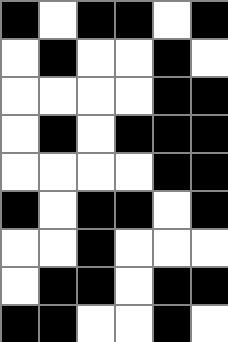[["black", "white", "black", "black", "white", "black"], ["white", "black", "white", "white", "black", "white"], ["white", "white", "white", "white", "black", "black"], ["white", "black", "white", "black", "black", "black"], ["white", "white", "white", "white", "black", "black"], ["black", "white", "black", "black", "white", "black"], ["white", "white", "black", "white", "white", "white"], ["white", "black", "black", "white", "black", "black"], ["black", "black", "white", "white", "black", "white"]]